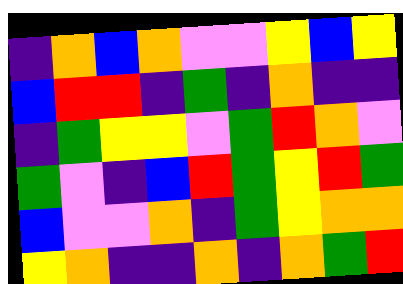[["indigo", "orange", "blue", "orange", "violet", "violet", "yellow", "blue", "yellow"], ["blue", "red", "red", "indigo", "green", "indigo", "orange", "indigo", "indigo"], ["indigo", "green", "yellow", "yellow", "violet", "green", "red", "orange", "violet"], ["green", "violet", "indigo", "blue", "red", "green", "yellow", "red", "green"], ["blue", "violet", "violet", "orange", "indigo", "green", "yellow", "orange", "orange"], ["yellow", "orange", "indigo", "indigo", "orange", "indigo", "orange", "green", "red"]]